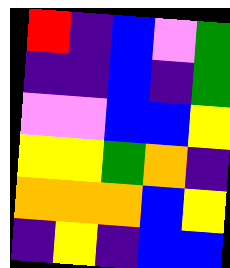[["red", "indigo", "blue", "violet", "green"], ["indigo", "indigo", "blue", "indigo", "green"], ["violet", "violet", "blue", "blue", "yellow"], ["yellow", "yellow", "green", "orange", "indigo"], ["orange", "orange", "orange", "blue", "yellow"], ["indigo", "yellow", "indigo", "blue", "blue"]]